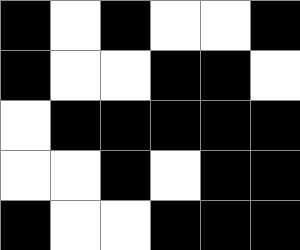[["black", "white", "black", "white", "white", "black"], ["black", "white", "white", "black", "black", "white"], ["white", "black", "black", "black", "black", "black"], ["white", "white", "black", "white", "black", "black"], ["black", "white", "white", "black", "black", "black"]]